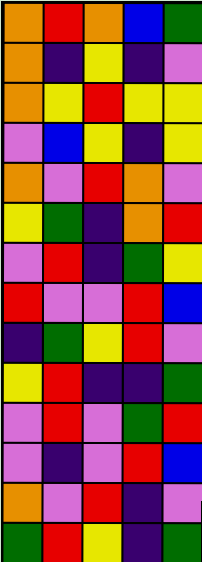[["orange", "red", "orange", "blue", "green"], ["orange", "indigo", "yellow", "indigo", "violet"], ["orange", "yellow", "red", "yellow", "yellow"], ["violet", "blue", "yellow", "indigo", "yellow"], ["orange", "violet", "red", "orange", "violet"], ["yellow", "green", "indigo", "orange", "red"], ["violet", "red", "indigo", "green", "yellow"], ["red", "violet", "violet", "red", "blue"], ["indigo", "green", "yellow", "red", "violet"], ["yellow", "red", "indigo", "indigo", "green"], ["violet", "red", "violet", "green", "red"], ["violet", "indigo", "violet", "red", "blue"], ["orange", "violet", "red", "indigo", "violet"], ["green", "red", "yellow", "indigo", "green"]]